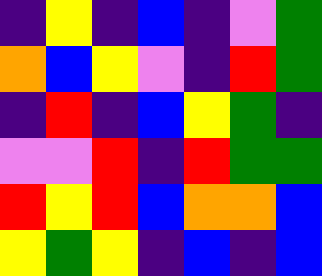[["indigo", "yellow", "indigo", "blue", "indigo", "violet", "green"], ["orange", "blue", "yellow", "violet", "indigo", "red", "green"], ["indigo", "red", "indigo", "blue", "yellow", "green", "indigo"], ["violet", "violet", "red", "indigo", "red", "green", "green"], ["red", "yellow", "red", "blue", "orange", "orange", "blue"], ["yellow", "green", "yellow", "indigo", "blue", "indigo", "blue"]]